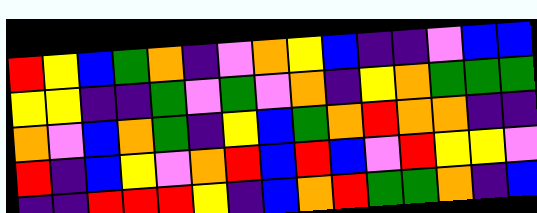[["red", "yellow", "blue", "green", "orange", "indigo", "violet", "orange", "yellow", "blue", "indigo", "indigo", "violet", "blue", "blue"], ["yellow", "yellow", "indigo", "indigo", "green", "violet", "green", "violet", "orange", "indigo", "yellow", "orange", "green", "green", "green"], ["orange", "violet", "blue", "orange", "green", "indigo", "yellow", "blue", "green", "orange", "red", "orange", "orange", "indigo", "indigo"], ["red", "indigo", "blue", "yellow", "violet", "orange", "red", "blue", "red", "blue", "violet", "red", "yellow", "yellow", "violet"], ["indigo", "indigo", "red", "red", "red", "yellow", "indigo", "blue", "orange", "red", "green", "green", "orange", "indigo", "blue"]]